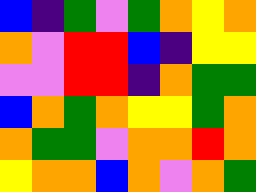[["blue", "indigo", "green", "violet", "green", "orange", "yellow", "orange"], ["orange", "violet", "red", "red", "blue", "indigo", "yellow", "yellow"], ["violet", "violet", "red", "red", "indigo", "orange", "green", "green"], ["blue", "orange", "green", "orange", "yellow", "yellow", "green", "orange"], ["orange", "green", "green", "violet", "orange", "orange", "red", "orange"], ["yellow", "orange", "orange", "blue", "orange", "violet", "orange", "green"]]